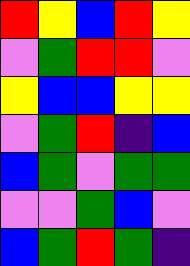[["red", "yellow", "blue", "red", "yellow"], ["violet", "green", "red", "red", "violet"], ["yellow", "blue", "blue", "yellow", "yellow"], ["violet", "green", "red", "indigo", "blue"], ["blue", "green", "violet", "green", "green"], ["violet", "violet", "green", "blue", "violet"], ["blue", "green", "red", "green", "indigo"]]